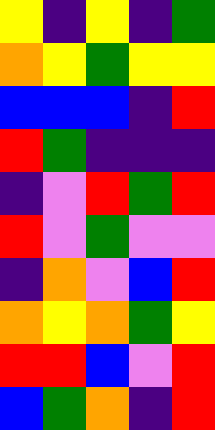[["yellow", "indigo", "yellow", "indigo", "green"], ["orange", "yellow", "green", "yellow", "yellow"], ["blue", "blue", "blue", "indigo", "red"], ["red", "green", "indigo", "indigo", "indigo"], ["indigo", "violet", "red", "green", "red"], ["red", "violet", "green", "violet", "violet"], ["indigo", "orange", "violet", "blue", "red"], ["orange", "yellow", "orange", "green", "yellow"], ["red", "red", "blue", "violet", "red"], ["blue", "green", "orange", "indigo", "red"]]